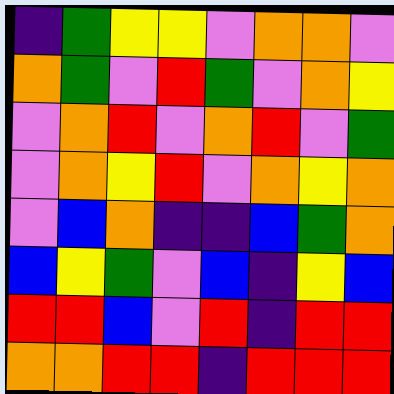[["indigo", "green", "yellow", "yellow", "violet", "orange", "orange", "violet"], ["orange", "green", "violet", "red", "green", "violet", "orange", "yellow"], ["violet", "orange", "red", "violet", "orange", "red", "violet", "green"], ["violet", "orange", "yellow", "red", "violet", "orange", "yellow", "orange"], ["violet", "blue", "orange", "indigo", "indigo", "blue", "green", "orange"], ["blue", "yellow", "green", "violet", "blue", "indigo", "yellow", "blue"], ["red", "red", "blue", "violet", "red", "indigo", "red", "red"], ["orange", "orange", "red", "red", "indigo", "red", "red", "red"]]